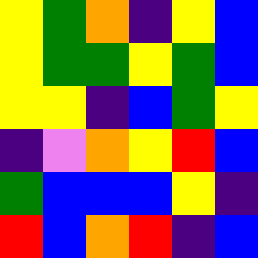[["yellow", "green", "orange", "indigo", "yellow", "blue"], ["yellow", "green", "green", "yellow", "green", "blue"], ["yellow", "yellow", "indigo", "blue", "green", "yellow"], ["indigo", "violet", "orange", "yellow", "red", "blue"], ["green", "blue", "blue", "blue", "yellow", "indigo"], ["red", "blue", "orange", "red", "indigo", "blue"]]